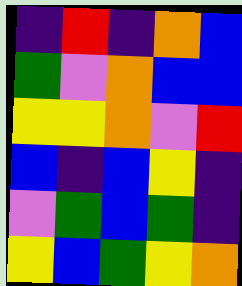[["indigo", "red", "indigo", "orange", "blue"], ["green", "violet", "orange", "blue", "blue"], ["yellow", "yellow", "orange", "violet", "red"], ["blue", "indigo", "blue", "yellow", "indigo"], ["violet", "green", "blue", "green", "indigo"], ["yellow", "blue", "green", "yellow", "orange"]]